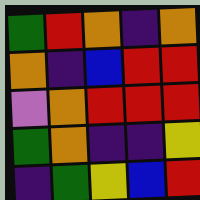[["green", "red", "orange", "indigo", "orange"], ["orange", "indigo", "blue", "red", "red"], ["violet", "orange", "red", "red", "red"], ["green", "orange", "indigo", "indigo", "yellow"], ["indigo", "green", "yellow", "blue", "red"]]